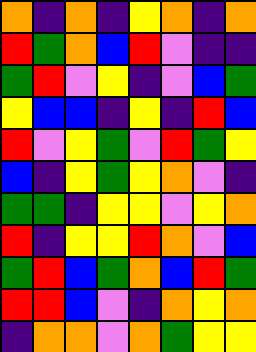[["orange", "indigo", "orange", "indigo", "yellow", "orange", "indigo", "orange"], ["red", "green", "orange", "blue", "red", "violet", "indigo", "indigo"], ["green", "red", "violet", "yellow", "indigo", "violet", "blue", "green"], ["yellow", "blue", "blue", "indigo", "yellow", "indigo", "red", "blue"], ["red", "violet", "yellow", "green", "violet", "red", "green", "yellow"], ["blue", "indigo", "yellow", "green", "yellow", "orange", "violet", "indigo"], ["green", "green", "indigo", "yellow", "yellow", "violet", "yellow", "orange"], ["red", "indigo", "yellow", "yellow", "red", "orange", "violet", "blue"], ["green", "red", "blue", "green", "orange", "blue", "red", "green"], ["red", "red", "blue", "violet", "indigo", "orange", "yellow", "orange"], ["indigo", "orange", "orange", "violet", "orange", "green", "yellow", "yellow"]]